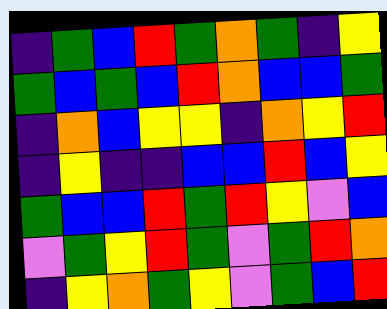[["indigo", "green", "blue", "red", "green", "orange", "green", "indigo", "yellow"], ["green", "blue", "green", "blue", "red", "orange", "blue", "blue", "green"], ["indigo", "orange", "blue", "yellow", "yellow", "indigo", "orange", "yellow", "red"], ["indigo", "yellow", "indigo", "indigo", "blue", "blue", "red", "blue", "yellow"], ["green", "blue", "blue", "red", "green", "red", "yellow", "violet", "blue"], ["violet", "green", "yellow", "red", "green", "violet", "green", "red", "orange"], ["indigo", "yellow", "orange", "green", "yellow", "violet", "green", "blue", "red"]]